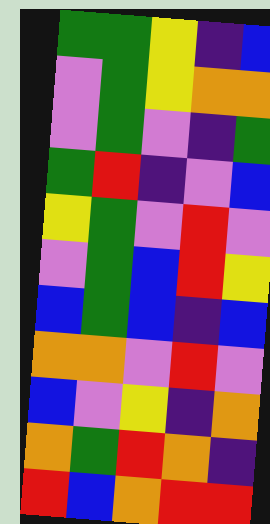[["green", "green", "yellow", "indigo", "blue"], ["violet", "green", "yellow", "orange", "orange"], ["violet", "green", "violet", "indigo", "green"], ["green", "red", "indigo", "violet", "blue"], ["yellow", "green", "violet", "red", "violet"], ["violet", "green", "blue", "red", "yellow"], ["blue", "green", "blue", "indigo", "blue"], ["orange", "orange", "violet", "red", "violet"], ["blue", "violet", "yellow", "indigo", "orange"], ["orange", "green", "red", "orange", "indigo"], ["red", "blue", "orange", "red", "red"]]